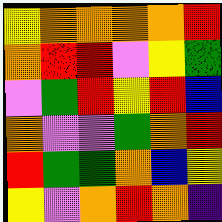[["yellow", "orange", "orange", "orange", "orange", "red"], ["orange", "red", "red", "violet", "yellow", "green"], ["violet", "green", "red", "yellow", "red", "blue"], ["orange", "violet", "violet", "green", "orange", "red"], ["red", "green", "green", "orange", "blue", "yellow"], ["yellow", "violet", "orange", "red", "orange", "indigo"]]